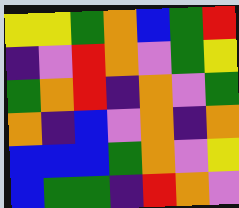[["yellow", "yellow", "green", "orange", "blue", "green", "red"], ["indigo", "violet", "red", "orange", "violet", "green", "yellow"], ["green", "orange", "red", "indigo", "orange", "violet", "green"], ["orange", "indigo", "blue", "violet", "orange", "indigo", "orange"], ["blue", "blue", "blue", "green", "orange", "violet", "yellow"], ["blue", "green", "green", "indigo", "red", "orange", "violet"]]